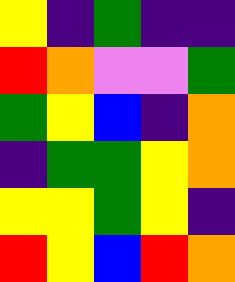[["yellow", "indigo", "green", "indigo", "indigo"], ["red", "orange", "violet", "violet", "green"], ["green", "yellow", "blue", "indigo", "orange"], ["indigo", "green", "green", "yellow", "orange"], ["yellow", "yellow", "green", "yellow", "indigo"], ["red", "yellow", "blue", "red", "orange"]]